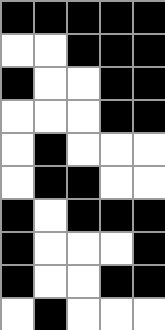[["black", "black", "black", "black", "black"], ["white", "white", "black", "black", "black"], ["black", "white", "white", "black", "black"], ["white", "white", "white", "black", "black"], ["white", "black", "white", "white", "white"], ["white", "black", "black", "white", "white"], ["black", "white", "black", "black", "black"], ["black", "white", "white", "white", "black"], ["black", "white", "white", "black", "black"], ["white", "black", "white", "white", "white"]]